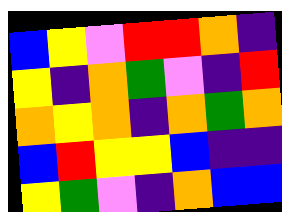[["blue", "yellow", "violet", "red", "red", "orange", "indigo"], ["yellow", "indigo", "orange", "green", "violet", "indigo", "red"], ["orange", "yellow", "orange", "indigo", "orange", "green", "orange"], ["blue", "red", "yellow", "yellow", "blue", "indigo", "indigo"], ["yellow", "green", "violet", "indigo", "orange", "blue", "blue"]]